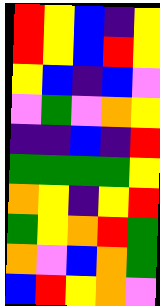[["red", "yellow", "blue", "indigo", "yellow"], ["red", "yellow", "blue", "red", "yellow"], ["yellow", "blue", "indigo", "blue", "violet"], ["violet", "green", "violet", "orange", "yellow"], ["indigo", "indigo", "blue", "indigo", "red"], ["green", "green", "green", "green", "yellow"], ["orange", "yellow", "indigo", "yellow", "red"], ["green", "yellow", "orange", "red", "green"], ["orange", "violet", "blue", "orange", "green"], ["blue", "red", "yellow", "orange", "violet"]]